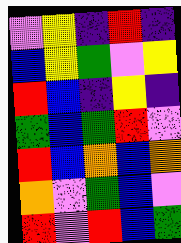[["violet", "yellow", "indigo", "red", "indigo"], ["blue", "yellow", "green", "violet", "yellow"], ["red", "blue", "indigo", "yellow", "indigo"], ["green", "blue", "green", "red", "violet"], ["red", "blue", "orange", "blue", "orange"], ["orange", "violet", "green", "blue", "violet"], ["red", "violet", "red", "blue", "green"]]